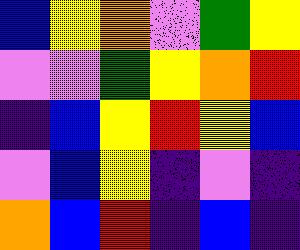[["blue", "yellow", "orange", "violet", "green", "yellow"], ["violet", "violet", "green", "yellow", "orange", "red"], ["indigo", "blue", "yellow", "red", "yellow", "blue"], ["violet", "blue", "yellow", "indigo", "violet", "indigo"], ["orange", "blue", "red", "indigo", "blue", "indigo"]]